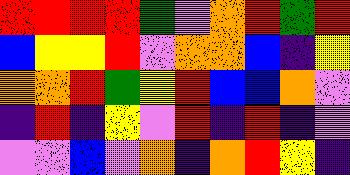[["red", "red", "red", "red", "green", "violet", "orange", "red", "green", "red"], ["blue", "yellow", "yellow", "red", "violet", "orange", "orange", "blue", "indigo", "yellow"], ["orange", "orange", "red", "green", "yellow", "red", "blue", "blue", "orange", "violet"], ["indigo", "red", "indigo", "yellow", "violet", "red", "indigo", "red", "indigo", "violet"], ["violet", "violet", "blue", "violet", "orange", "indigo", "orange", "red", "yellow", "indigo"]]